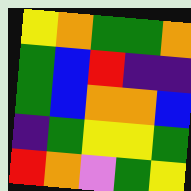[["yellow", "orange", "green", "green", "orange"], ["green", "blue", "red", "indigo", "indigo"], ["green", "blue", "orange", "orange", "blue"], ["indigo", "green", "yellow", "yellow", "green"], ["red", "orange", "violet", "green", "yellow"]]